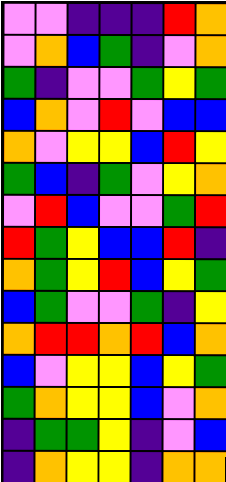[["violet", "violet", "indigo", "indigo", "indigo", "red", "orange"], ["violet", "orange", "blue", "green", "indigo", "violet", "orange"], ["green", "indigo", "violet", "violet", "green", "yellow", "green"], ["blue", "orange", "violet", "red", "violet", "blue", "blue"], ["orange", "violet", "yellow", "yellow", "blue", "red", "yellow"], ["green", "blue", "indigo", "green", "violet", "yellow", "orange"], ["violet", "red", "blue", "violet", "violet", "green", "red"], ["red", "green", "yellow", "blue", "blue", "red", "indigo"], ["orange", "green", "yellow", "red", "blue", "yellow", "green"], ["blue", "green", "violet", "violet", "green", "indigo", "yellow"], ["orange", "red", "red", "orange", "red", "blue", "orange"], ["blue", "violet", "yellow", "yellow", "blue", "yellow", "green"], ["green", "orange", "yellow", "yellow", "blue", "violet", "orange"], ["indigo", "green", "green", "yellow", "indigo", "violet", "blue"], ["indigo", "orange", "yellow", "yellow", "indigo", "orange", "orange"]]